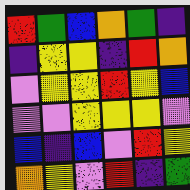[["red", "green", "blue", "orange", "green", "indigo"], ["indigo", "yellow", "yellow", "indigo", "red", "orange"], ["violet", "yellow", "yellow", "red", "yellow", "blue"], ["violet", "violet", "yellow", "yellow", "yellow", "violet"], ["blue", "indigo", "blue", "violet", "red", "yellow"], ["orange", "yellow", "violet", "red", "indigo", "green"]]